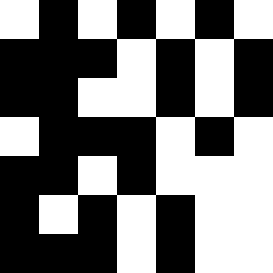[["white", "black", "white", "black", "white", "black", "white"], ["black", "black", "black", "white", "black", "white", "black"], ["black", "black", "white", "white", "black", "white", "black"], ["white", "black", "black", "black", "white", "black", "white"], ["black", "black", "white", "black", "white", "white", "white"], ["black", "white", "black", "white", "black", "white", "white"], ["black", "black", "black", "white", "black", "white", "white"]]